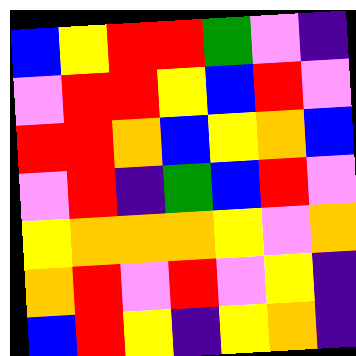[["blue", "yellow", "red", "red", "green", "violet", "indigo"], ["violet", "red", "red", "yellow", "blue", "red", "violet"], ["red", "red", "orange", "blue", "yellow", "orange", "blue"], ["violet", "red", "indigo", "green", "blue", "red", "violet"], ["yellow", "orange", "orange", "orange", "yellow", "violet", "orange"], ["orange", "red", "violet", "red", "violet", "yellow", "indigo"], ["blue", "red", "yellow", "indigo", "yellow", "orange", "indigo"]]